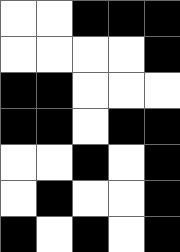[["white", "white", "black", "black", "black"], ["white", "white", "white", "white", "black"], ["black", "black", "white", "white", "white"], ["black", "black", "white", "black", "black"], ["white", "white", "black", "white", "black"], ["white", "black", "white", "white", "black"], ["black", "white", "black", "white", "black"]]